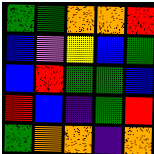[["green", "green", "orange", "orange", "red"], ["blue", "violet", "yellow", "blue", "green"], ["blue", "red", "green", "green", "blue"], ["red", "blue", "indigo", "green", "red"], ["green", "orange", "orange", "indigo", "orange"]]